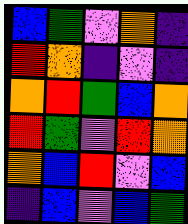[["blue", "green", "violet", "orange", "indigo"], ["red", "orange", "indigo", "violet", "indigo"], ["orange", "red", "green", "blue", "orange"], ["red", "green", "violet", "red", "orange"], ["orange", "blue", "red", "violet", "blue"], ["indigo", "blue", "violet", "blue", "green"]]